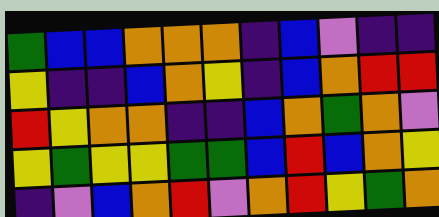[["green", "blue", "blue", "orange", "orange", "orange", "indigo", "blue", "violet", "indigo", "indigo"], ["yellow", "indigo", "indigo", "blue", "orange", "yellow", "indigo", "blue", "orange", "red", "red"], ["red", "yellow", "orange", "orange", "indigo", "indigo", "blue", "orange", "green", "orange", "violet"], ["yellow", "green", "yellow", "yellow", "green", "green", "blue", "red", "blue", "orange", "yellow"], ["indigo", "violet", "blue", "orange", "red", "violet", "orange", "red", "yellow", "green", "orange"]]